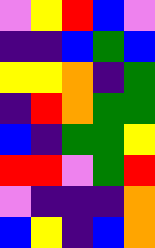[["violet", "yellow", "red", "blue", "violet"], ["indigo", "indigo", "blue", "green", "blue"], ["yellow", "yellow", "orange", "indigo", "green"], ["indigo", "red", "orange", "green", "green"], ["blue", "indigo", "green", "green", "yellow"], ["red", "red", "violet", "green", "red"], ["violet", "indigo", "indigo", "indigo", "orange"], ["blue", "yellow", "indigo", "blue", "orange"]]